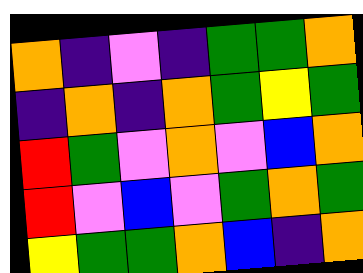[["orange", "indigo", "violet", "indigo", "green", "green", "orange"], ["indigo", "orange", "indigo", "orange", "green", "yellow", "green"], ["red", "green", "violet", "orange", "violet", "blue", "orange"], ["red", "violet", "blue", "violet", "green", "orange", "green"], ["yellow", "green", "green", "orange", "blue", "indigo", "orange"]]